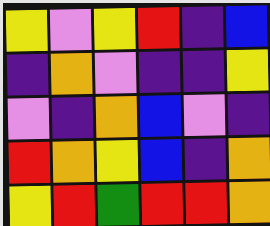[["yellow", "violet", "yellow", "red", "indigo", "blue"], ["indigo", "orange", "violet", "indigo", "indigo", "yellow"], ["violet", "indigo", "orange", "blue", "violet", "indigo"], ["red", "orange", "yellow", "blue", "indigo", "orange"], ["yellow", "red", "green", "red", "red", "orange"]]